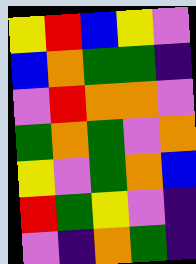[["yellow", "red", "blue", "yellow", "violet"], ["blue", "orange", "green", "green", "indigo"], ["violet", "red", "orange", "orange", "violet"], ["green", "orange", "green", "violet", "orange"], ["yellow", "violet", "green", "orange", "blue"], ["red", "green", "yellow", "violet", "indigo"], ["violet", "indigo", "orange", "green", "indigo"]]